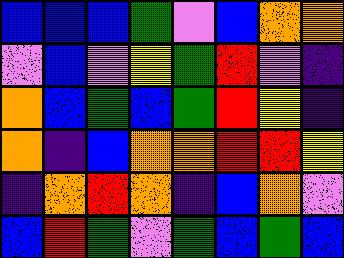[["blue", "blue", "blue", "green", "violet", "blue", "orange", "orange"], ["violet", "blue", "violet", "yellow", "green", "red", "violet", "indigo"], ["orange", "blue", "green", "blue", "green", "red", "yellow", "indigo"], ["orange", "indigo", "blue", "orange", "orange", "red", "red", "yellow"], ["indigo", "orange", "red", "orange", "indigo", "blue", "orange", "violet"], ["blue", "red", "green", "violet", "green", "blue", "green", "blue"]]